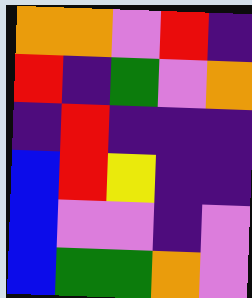[["orange", "orange", "violet", "red", "indigo"], ["red", "indigo", "green", "violet", "orange"], ["indigo", "red", "indigo", "indigo", "indigo"], ["blue", "red", "yellow", "indigo", "indigo"], ["blue", "violet", "violet", "indigo", "violet"], ["blue", "green", "green", "orange", "violet"]]